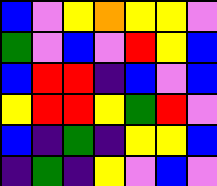[["blue", "violet", "yellow", "orange", "yellow", "yellow", "violet"], ["green", "violet", "blue", "violet", "red", "yellow", "blue"], ["blue", "red", "red", "indigo", "blue", "violet", "blue"], ["yellow", "red", "red", "yellow", "green", "red", "violet"], ["blue", "indigo", "green", "indigo", "yellow", "yellow", "blue"], ["indigo", "green", "indigo", "yellow", "violet", "blue", "violet"]]